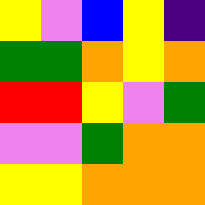[["yellow", "violet", "blue", "yellow", "indigo"], ["green", "green", "orange", "yellow", "orange"], ["red", "red", "yellow", "violet", "green"], ["violet", "violet", "green", "orange", "orange"], ["yellow", "yellow", "orange", "orange", "orange"]]